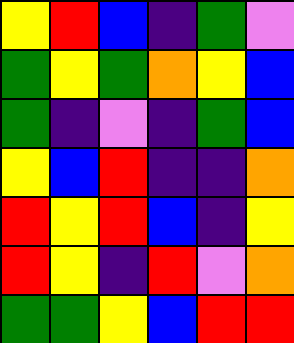[["yellow", "red", "blue", "indigo", "green", "violet"], ["green", "yellow", "green", "orange", "yellow", "blue"], ["green", "indigo", "violet", "indigo", "green", "blue"], ["yellow", "blue", "red", "indigo", "indigo", "orange"], ["red", "yellow", "red", "blue", "indigo", "yellow"], ["red", "yellow", "indigo", "red", "violet", "orange"], ["green", "green", "yellow", "blue", "red", "red"]]